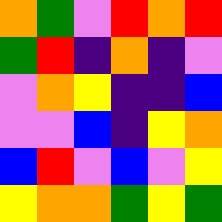[["orange", "green", "violet", "red", "orange", "red"], ["green", "red", "indigo", "orange", "indigo", "violet"], ["violet", "orange", "yellow", "indigo", "indigo", "blue"], ["violet", "violet", "blue", "indigo", "yellow", "orange"], ["blue", "red", "violet", "blue", "violet", "yellow"], ["yellow", "orange", "orange", "green", "yellow", "green"]]